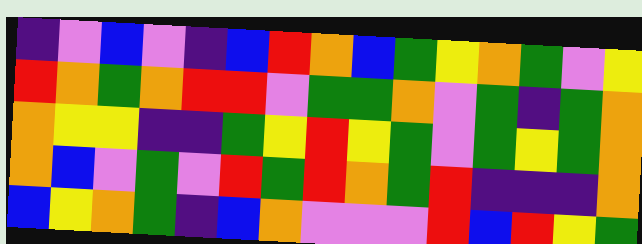[["indigo", "violet", "blue", "violet", "indigo", "blue", "red", "orange", "blue", "green", "yellow", "orange", "green", "violet", "yellow"], ["red", "orange", "green", "orange", "red", "red", "violet", "green", "green", "orange", "violet", "green", "indigo", "green", "orange"], ["orange", "yellow", "yellow", "indigo", "indigo", "green", "yellow", "red", "yellow", "green", "violet", "green", "yellow", "green", "orange"], ["orange", "blue", "violet", "green", "violet", "red", "green", "red", "orange", "green", "red", "indigo", "indigo", "indigo", "orange"], ["blue", "yellow", "orange", "green", "indigo", "blue", "orange", "violet", "violet", "violet", "red", "blue", "red", "yellow", "green"]]